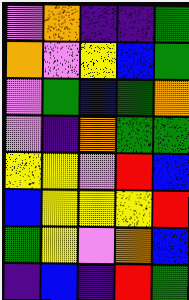[["violet", "orange", "indigo", "indigo", "green"], ["orange", "violet", "yellow", "blue", "green"], ["violet", "green", "blue", "green", "orange"], ["violet", "indigo", "orange", "green", "green"], ["yellow", "yellow", "violet", "red", "blue"], ["blue", "yellow", "yellow", "yellow", "red"], ["green", "yellow", "violet", "orange", "blue"], ["indigo", "blue", "indigo", "red", "green"]]